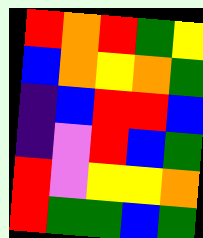[["red", "orange", "red", "green", "yellow"], ["blue", "orange", "yellow", "orange", "green"], ["indigo", "blue", "red", "red", "blue"], ["indigo", "violet", "red", "blue", "green"], ["red", "violet", "yellow", "yellow", "orange"], ["red", "green", "green", "blue", "green"]]